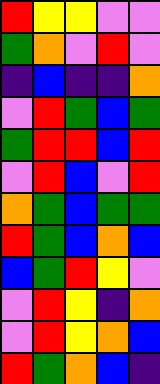[["red", "yellow", "yellow", "violet", "violet"], ["green", "orange", "violet", "red", "violet"], ["indigo", "blue", "indigo", "indigo", "orange"], ["violet", "red", "green", "blue", "green"], ["green", "red", "red", "blue", "red"], ["violet", "red", "blue", "violet", "red"], ["orange", "green", "blue", "green", "green"], ["red", "green", "blue", "orange", "blue"], ["blue", "green", "red", "yellow", "violet"], ["violet", "red", "yellow", "indigo", "orange"], ["violet", "red", "yellow", "orange", "blue"], ["red", "green", "orange", "blue", "indigo"]]